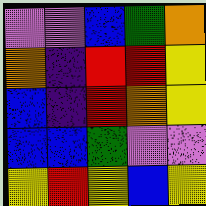[["violet", "violet", "blue", "green", "orange"], ["orange", "indigo", "red", "red", "yellow"], ["blue", "indigo", "red", "orange", "yellow"], ["blue", "blue", "green", "violet", "violet"], ["yellow", "red", "yellow", "blue", "yellow"]]